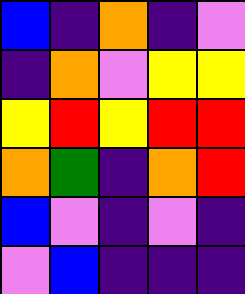[["blue", "indigo", "orange", "indigo", "violet"], ["indigo", "orange", "violet", "yellow", "yellow"], ["yellow", "red", "yellow", "red", "red"], ["orange", "green", "indigo", "orange", "red"], ["blue", "violet", "indigo", "violet", "indigo"], ["violet", "blue", "indigo", "indigo", "indigo"]]